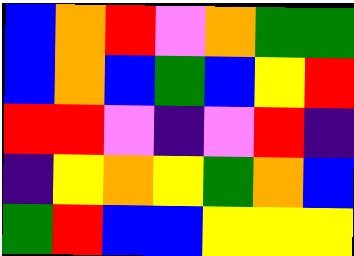[["blue", "orange", "red", "violet", "orange", "green", "green"], ["blue", "orange", "blue", "green", "blue", "yellow", "red"], ["red", "red", "violet", "indigo", "violet", "red", "indigo"], ["indigo", "yellow", "orange", "yellow", "green", "orange", "blue"], ["green", "red", "blue", "blue", "yellow", "yellow", "yellow"]]